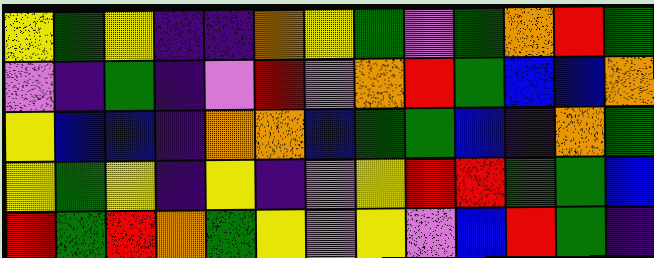[["yellow", "green", "yellow", "indigo", "indigo", "orange", "yellow", "green", "violet", "green", "orange", "red", "green"], ["violet", "indigo", "green", "indigo", "violet", "red", "violet", "orange", "red", "green", "blue", "blue", "orange"], ["yellow", "blue", "blue", "indigo", "orange", "orange", "blue", "green", "green", "blue", "indigo", "orange", "green"], ["yellow", "green", "yellow", "indigo", "yellow", "indigo", "violet", "yellow", "red", "red", "green", "green", "blue"], ["red", "green", "red", "orange", "green", "yellow", "violet", "yellow", "violet", "blue", "red", "green", "indigo"]]